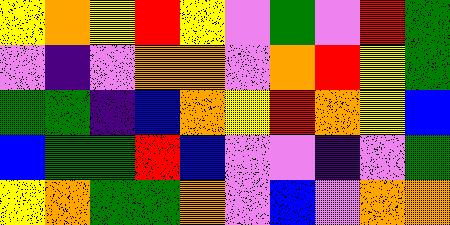[["yellow", "orange", "yellow", "red", "yellow", "violet", "green", "violet", "red", "green"], ["violet", "indigo", "violet", "orange", "orange", "violet", "orange", "red", "yellow", "green"], ["green", "green", "indigo", "blue", "orange", "yellow", "red", "orange", "yellow", "blue"], ["blue", "green", "green", "red", "blue", "violet", "violet", "indigo", "violet", "green"], ["yellow", "orange", "green", "green", "orange", "violet", "blue", "violet", "orange", "orange"]]